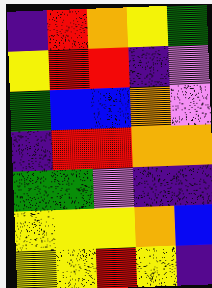[["indigo", "red", "orange", "yellow", "green"], ["yellow", "red", "red", "indigo", "violet"], ["green", "blue", "blue", "orange", "violet"], ["indigo", "red", "red", "orange", "orange"], ["green", "green", "violet", "indigo", "indigo"], ["yellow", "yellow", "yellow", "orange", "blue"], ["yellow", "yellow", "red", "yellow", "indigo"]]